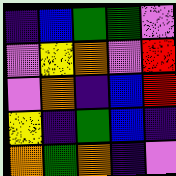[["indigo", "blue", "green", "green", "violet"], ["violet", "yellow", "orange", "violet", "red"], ["violet", "orange", "indigo", "blue", "red"], ["yellow", "indigo", "green", "blue", "indigo"], ["orange", "green", "orange", "indigo", "violet"]]